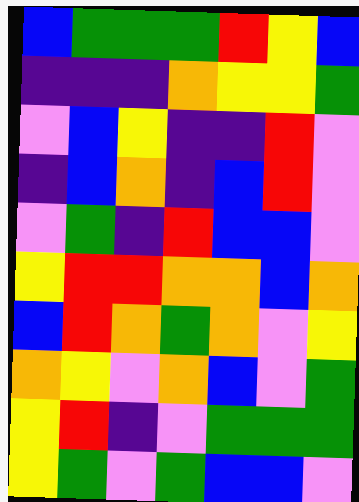[["blue", "green", "green", "green", "red", "yellow", "blue"], ["indigo", "indigo", "indigo", "orange", "yellow", "yellow", "green"], ["violet", "blue", "yellow", "indigo", "indigo", "red", "violet"], ["indigo", "blue", "orange", "indigo", "blue", "red", "violet"], ["violet", "green", "indigo", "red", "blue", "blue", "violet"], ["yellow", "red", "red", "orange", "orange", "blue", "orange"], ["blue", "red", "orange", "green", "orange", "violet", "yellow"], ["orange", "yellow", "violet", "orange", "blue", "violet", "green"], ["yellow", "red", "indigo", "violet", "green", "green", "green"], ["yellow", "green", "violet", "green", "blue", "blue", "violet"]]